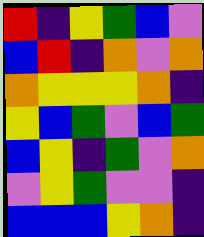[["red", "indigo", "yellow", "green", "blue", "violet"], ["blue", "red", "indigo", "orange", "violet", "orange"], ["orange", "yellow", "yellow", "yellow", "orange", "indigo"], ["yellow", "blue", "green", "violet", "blue", "green"], ["blue", "yellow", "indigo", "green", "violet", "orange"], ["violet", "yellow", "green", "violet", "violet", "indigo"], ["blue", "blue", "blue", "yellow", "orange", "indigo"]]